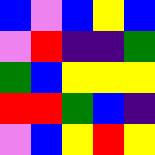[["blue", "violet", "blue", "yellow", "blue"], ["violet", "red", "indigo", "indigo", "green"], ["green", "blue", "yellow", "yellow", "yellow"], ["red", "red", "green", "blue", "indigo"], ["violet", "blue", "yellow", "red", "yellow"]]